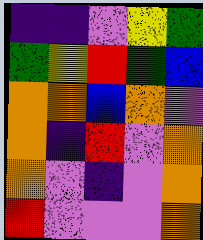[["indigo", "indigo", "violet", "yellow", "green"], ["green", "yellow", "red", "green", "blue"], ["orange", "orange", "blue", "orange", "violet"], ["orange", "indigo", "red", "violet", "orange"], ["orange", "violet", "indigo", "violet", "orange"], ["red", "violet", "violet", "violet", "orange"]]